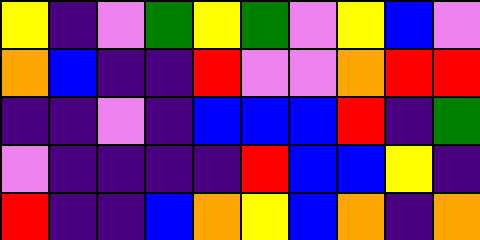[["yellow", "indigo", "violet", "green", "yellow", "green", "violet", "yellow", "blue", "violet"], ["orange", "blue", "indigo", "indigo", "red", "violet", "violet", "orange", "red", "red"], ["indigo", "indigo", "violet", "indigo", "blue", "blue", "blue", "red", "indigo", "green"], ["violet", "indigo", "indigo", "indigo", "indigo", "red", "blue", "blue", "yellow", "indigo"], ["red", "indigo", "indigo", "blue", "orange", "yellow", "blue", "orange", "indigo", "orange"]]